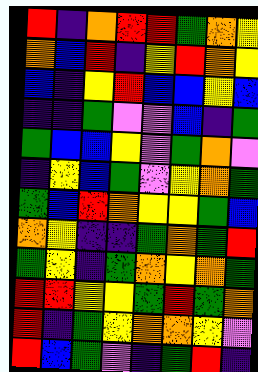[["red", "indigo", "orange", "red", "red", "green", "orange", "yellow"], ["orange", "blue", "red", "indigo", "yellow", "red", "orange", "yellow"], ["blue", "indigo", "yellow", "red", "blue", "blue", "yellow", "blue"], ["indigo", "indigo", "green", "violet", "violet", "blue", "indigo", "green"], ["green", "blue", "blue", "yellow", "violet", "green", "orange", "violet"], ["indigo", "yellow", "blue", "green", "violet", "yellow", "orange", "green"], ["green", "blue", "red", "orange", "yellow", "yellow", "green", "blue"], ["orange", "yellow", "indigo", "indigo", "green", "orange", "green", "red"], ["green", "yellow", "indigo", "green", "orange", "yellow", "orange", "green"], ["red", "red", "yellow", "yellow", "green", "red", "green", "orange"], ["red", "indigo", "green", "yellow", "orange", "orange", "yellow", "violet"], ["red", "blue", "green", "violet", "indigo", "green", "red", "indigo"]]